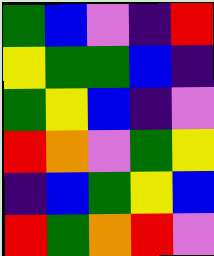[["green", "blue", "violet", "indigo", "red"], ["yellow", "green", "green", "blue", "indigo"], ["green", "yellow", "blue", "indigo", "violet"], ["red", "orange", "violet", "green", "yellow"], ["indigo", "blue", "green", "yellow", "blue"], ["red", "green", "orange", "red", "violet"]]